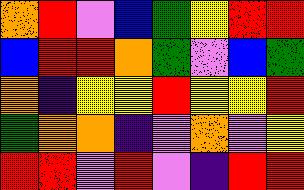[["orange", "red", "violet", "blue", "green", "yellow", "red", "red"], ["blue", "red", "red", "orange", "green", "violet", "blue", "green"], ["orange", "indigo", "yellow", "yellow", "red", "yellow", "yellow", "red"], ["green", "orange", "orange", "indigo", "violet", "orange", "violet", "yellow"], ["red", "red", "violet", "red", "violet", "indigo", "red", "red"]]